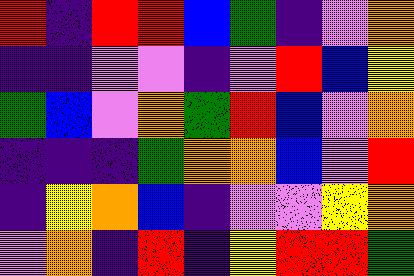[["red", "indigo", "red", "red", "blue", "green", "indigo", "violet", "orange"], ["indigo", "indigo", "violet", "violet", "indigo", "violet", "red", "blue", "yellow"], ["green", "blue", "violet", "orange", "green", "red", "blue", "violet", "orange"], ["indigo", "indigo", "indigo", "green", "orange", "orange", "blue", "violet", "red"], ["indigo", "yellow", "orange", "blue", "indigo", "violet", "violet", "yellow", "orange"], ["violet", "orange", "indigo", "red", "indigo", "yellow", "red", "red", "green"]]